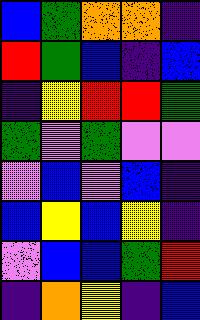[["blue", "green", "orange", "orange", "indigo"], ["red", "green", "blue", "indigo", "blue"], ["indigo", "yellow", "red", "red", "green"], ["green", "violet", "green", "violet", "violet"], ["violet", "blue", "violet", "blue", "indigo"], ["blue", "yellow", "blue", "yellow", "indigo"], ["violet", "blue", "blue", "green", "red"], ["indigo", "orange", "yellow", "indigo", "blue"]]